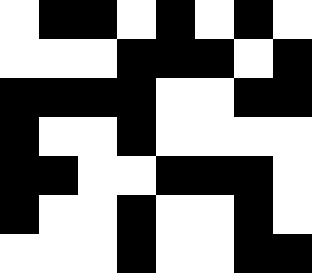[["white", "black", "black", "white", "black", "white", "black", "white"], ["white", "white", "white", "black", "black", "black", "white", "black"], ["black", "black", "black", "black", "white", "white", "black", "black"], ["black", "white", "white", "black", "white", "white", "white", "white"], ["black", "black", "white", "white", "black", "black", "black", "white"], ["black", "white", "white", "black", "white", "white", "black", "white"], ["white", "white", "white", "black", "white", "white", "black", "black"]]